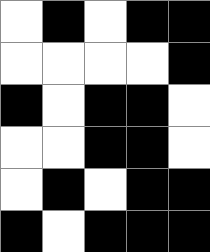[["white", "black", "white", "black", "black"], ["white", "white", "white", "white", "black"], ["black", "white", "black", "black", "white"], ["white", "white", "black", "black", "white"], ["white", "black", "white", "black", "black"], ["black", "white", "black", "black", "black"]]